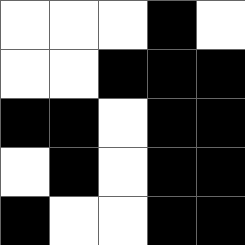[["white", "white", "white", "black", "white"], ["white", "white", "black", "black", "black"], ["black", "black", "white", "black", "black"], ["white", "black", "white", "black", "black"], ["black", "white", "white", "black", "black"]]